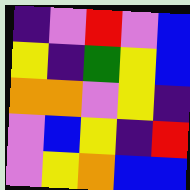[["indigo", "violet", "red", "violet", "blue"], ["yellow", "indigo", "green", "yellow", "blue"], ["orange", "orange", "violet", "yellow", "indigo"], ["violet", "blue", "yellow", "indigo", "red"], ["violet", "yellow", "orange", "blue", "blue"]]